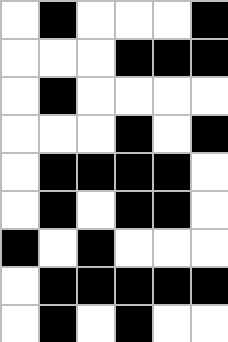[["white", "black", "white", "white", "white", "black"], ["white", "white", "white", "black", "black", "black"], ["white", "black", "white", "white", "white", "white"], ["white", "white", "white", "black", "white", "black"], ["white", "black", "black", "black", "black", "white"], ["white", "black", "white", "black", "black", "white"], ["black", "white", "black", "white", "white", "white"], ["white", "black", "black", "black", "black", "black"], ["white", "black", "white", "black", "white", "white"]]